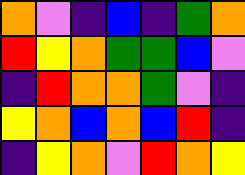[["orange", "violet", "indigo", "blue", "indigo", "green", "orange"], ["red", "yellow", "orange", "green", "green", "blue", "violet"], ["indigo", "red", "orange", "orange", "green", "violet", "indigo"], ["yellow", "orange", "blue", "orange", "blue", "red", "indigo"], ["indigo", "yellow", "orange", "violet", "red", "orange", "yellow"]]